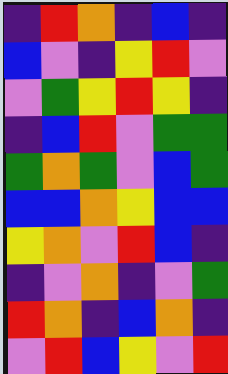[["indigo", "red", "orange", "indigo", "blue", "indigo"], ["blue", "violet", "indigo", "yellow", "red", "violet"], ["violet", "green", "yellow", "red", "yellow", "indigo"], ["indigo", "blue", "red", "violet", "green", "green"], ["green", "orange", "green", "violet", "blue", "green"], ["blue", "blue", "orange", "yellow", "blue", "blue"], ["yellow", "orange", "violet", "red", "blue", "indigo"], ["indigo", "violet", "orange", "indigo", "violet", "green"], ["red", "orange", "indigo", "blue", "orange", "indigo"], ["violet", "red", "blue", "yellow", "violet", "red"]]